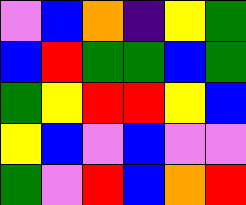[["violet", "blue", "orange", "indigo", "yellow", "green"], ["blue", "red", "green", "green", "blue", "green"], ["green", "yellow", "red", "red", "yellow", "blue"], ["yellow", "blue", "violet", "blue", "violet", "violet"], ["green", "violet", "red", "blue", "orange", "red"]]